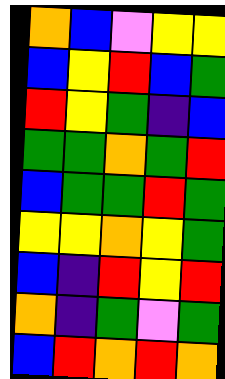[["orange", "blue", "violet", "yellow", "yellow"], ["blue", "yellow", "red", "blue", "green"], ["red", "yellow", "green", "indigo", "blue"], ["green", "green", "orange", "green", "red"], ["blue", "green", "green", "red", "green"], ["yellow", "yellow", "orange", "yellow", "green"], ["blue", "indigo", "red", "yellow", "red"], ["orange", "indigo", "green", "violet", "green"], ["blue", "red", "orange", "red", "orange"]]